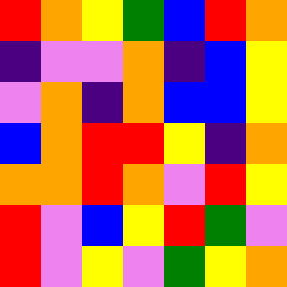[["red", "orange", "yellow", "green", "blue", "red", "orange"], ["indigo", "violet", "violet", "orange", "indigo", "blue", "yellow"], ["violet", "orange", "indigo", "orange", "blue", "blue", "yellow"], ["blue", "orange", "red", "red", "yellow", "indigo", "orange"], ["orange", "orange", "red", "orange", "violet", "red", "yellow"], ["red", "violet", "blue", "yellow", "red", "green", "violet"], ["red", "violet", "yellow", "violet", "green", "yellow", "orange"]]